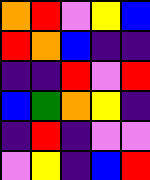[["orange", "red", "violet", "yellow", "blue"], ["red", "orange", "blue", "indigo", "indigo"], ["indigo", "indigo", "red", "violet", "red"], ["blue", "green", "orange", "yellow", "indigo"], ["indigo", "red", "indigo", "violet", "violet"], ["violet", "yellow", "indigo", "blue", "red"]]